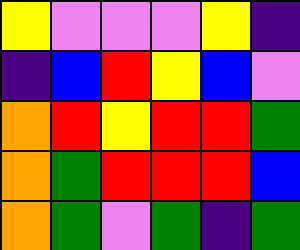[["yellow", "violet", "violet", "violet", "yellow", "indigo"], ["indigo", "blue", "red", "yellow", "blue", "violet"], ["orange", "red", "yellow", "red", "red", "green"], ["orange", "green", "red", "red", "red", "blue"], ["orange", "green", "violet", "green", "indigo", "green"]]